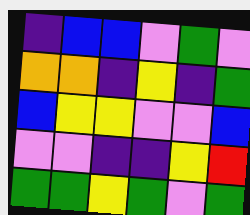[["indigo", "blue", "blue", "violet", "green", "violet"], ["orange", "orange", "indigo", "yellow", "indigo", "green"], ["blue", "yellow", "yellow", "violet", "violet", "blue"], ["violet", "violet", "indigo", "indigo", "yellow", "red"], ["green", "green", "yellow", "green", "violet", "green"]]